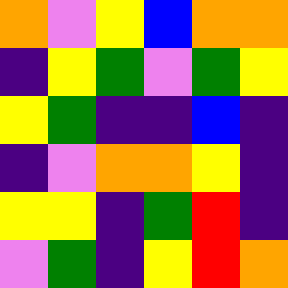[["orange", "violet", "yellow", "blue", "orange", "orange"], ["indigo", "yellow", "green", "violet", "green", "yellow"], ["yellow", "green", "indigo", "indigo", "blue", "indigo"], ["indigo", "violet", "orange", "orange", "yellow", "indigo"], ["yellow", "yellow", "indigo", "green", "red", "indigo"], ["violet", "green", "indigo", "yellow", "red", "orange"]]